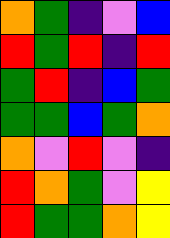[["orange", "green", "indigo", "violet", "blue"], ["red", "green", "red", "indigo", "red"], ["green", "red", "indigo", "blue", "green"], ["green", "green", "blue", "green", "orange"], ["orange", "violet", "red", "violet", "indigo"], ["red", "orange", "green", "violet", "yellow"], ["red", "green", "green", "orange", "yellow"]]